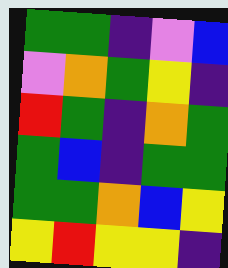[["green", "green", "indigo", "violet", "blue"], ["violet", "orange", "green", "yellow", "indigo"], ["red", "green", "indigo", "orange", "green"], ["green", "blue", "indigo", "green", "green"], ["green", "green", "orange", "blue", "yellow"], ["yellow", "red", "yellow", "yellow", "indigo"]]